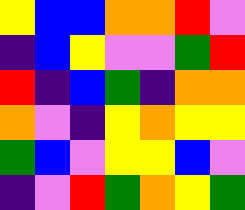[["yellow", "blue", "blue", "orange", "orange", "red", "violet"], ["indigo", "blue", "yellow", "violet", "violet", "green", "red"], ["red", "indigo", "blue", "green", "indigo", "orange", "orange"], ["orange", "violet", "indigo", "yellow", "orange", "yellow", "yellow"], ["green", "blue", "violet", "yellow", "yellow", "blue", "violet"], ["indigo", "violet", "red", "green", "orange", "yellow", "green"]]